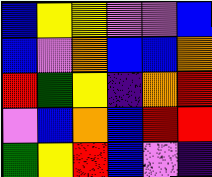[["blue", "yellow", "yellow", "violet", "violet", "blue"], ["blue", "violet", "orange", "blue", "blue", "orange"], ["red", "green", "yellow", "indigo", "orange", "red"], ["violet", "blue", "orange", "blue", "red", "red"], ["green", "yellow", "red", "blue", "violet", "indigo"]]